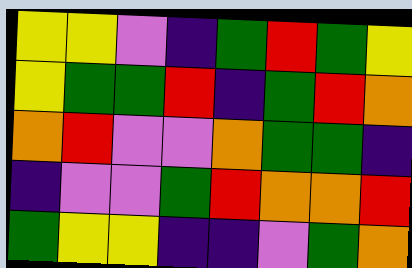[["yellow", "yellow", "violet", "indigo", "green", "red", "green", "yellow"], ["yellow", "green", "green", "red", "indigo", "green", "red", "orange"], ["orange", "red", "violet", "violet", "orange", "green", "green", "indigo"], ["indigo", "violet", "violet", "green", "red", "orange", "orange", "red"], ["green", "yellow", "yellow", "indigo", "indigo", "violet", "green", "orange"]]